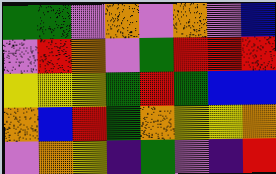[["green", "green", "violet", "orange", "violet", "orange", "violet", "blue"], ["violet", "red", "orange", "violet", "green", "red", "red", "red"], ["yellow", "yellow", "yellow", "green", "red", "green", "blue", "blue"], ["orange", "blue", "red", "green", "orange", "yellow", "yellow", "orange"], ["violet", "orange", "yellow", "indigo", "green", "violet", "indigo", "red"]]